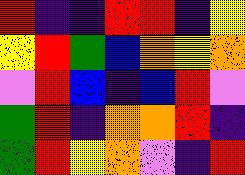[["red", "indigo", "indigo", "red", "red", "indigo", "yellow"], ["yellow", "red", "green", "blue", "orange", "yellow", "orange"], ["violet", "red", "blue", "indigo", "blue", "red", "violet"], ["green", "red", "indigo", "orange", "orange", "red", "indigo"], ["green", "red", "yellow", "orange", "violet", "indigo", "red"]]